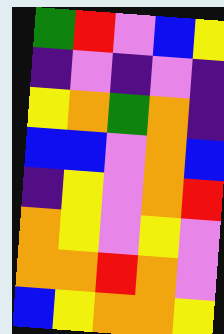[["green", "red", "violet", "blue", "yellow"], ["indigo", "violet", "indigo", "violet", "indigo"], ["yellow", "orange", "green", "orange", "indigo"], ["blue", "blue", "violet", "orange", "blue"], ["indigo", "yellow", "violet", "orange", "red"], ["orange", "yellow", "violet", "yellow", "violet"], ["orange", "orange", "red", "orange", "violet"], ["blue", "yellow", "orange", "orange", "yellow"]]